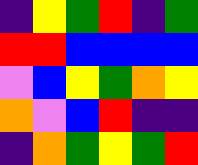[["indigo", "yellow", "green", "red", "indigo", "green"], ["red", "red", "blue", "blue", "blue", "blue"], ["violet", "blue", "yellow", "green", "orange", "yellow"], ["orange", "violet", "blue", "red", "indigo", "indigo"], ["indigo", "orange", "green", "yellow", "green", "red"]]